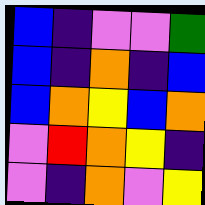[["blue", "indigo", "violet", "violet", "green"], ["blue", "indigo", "orange", "indigo", "blue"], ["blue", "orange", "yellow", "blue", "orange"], ["violet", "red", "orange", "yellow", "indigo"], ["violet", "indigo", "orange", "violet", "yellow"]]